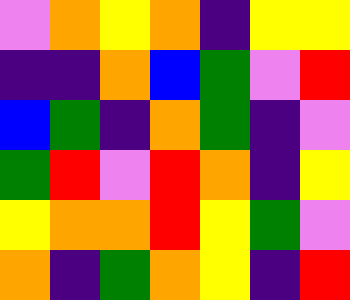[["violet", "orange", "yellow", "orange", "indigo", "yellow", "yellow"], ["indigo", "indigo", "orange", "blue", "green", "violet", "red"], ["blue", "green", "indigo", "orange", "green", "indigo", "violet"], ["green", "red", "violet", "red", "orange", "indigo", "yellow"], ["yellow", "orange", "orange", "red", "yellow", "green", "violet"], ["orange", "indigo", "green", "orange", "yellow", "indigo", "red"]]